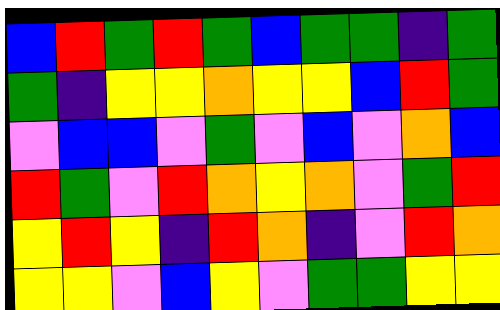[["blue", "red", "green", "red", "green", "blue", "green", "green", "indigo", "green"], ["green", "indigo", "yellow", "yellow", "orange", "yellow", "yellow", "blue", "red", "green"], ["violet", "blue", "blue", "violet", "green", "violet", "blue", "violet", "orange", "blue"], ["red", "green", "violet", "red", "orange", "yellow", "orange", "violet", "green", "red"], ["yellow", "red", "yellow", "indigo", "red", "orange", "indigo", "violet", "red", "orange"], ["yellow", "yellow", "violet", "blue", "yellow", "violet", "green", "green", "yellow", "yellow"]]